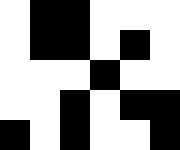[["white", "black", "black", "white", "white", "white"], ["white", "black", "black", "white", "black", "white"], ["white", "white", "white", "black", "white", "white"], ["white", "white", "black", "white", "black", "black"], ["black", "white", "black", "white", "white", "black"]]